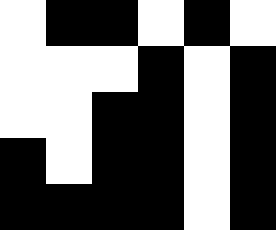[["white", "black", "black", "white", "black", "white"], ["white", "white", "white", "black", "white", "black"], ["white", "white", "black", "black", "white", "black"], ["black", "white", "black", "black", "white", "black"], ["black", "black", "black", "black", "white", "black"]]